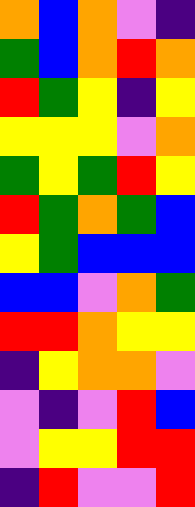[["orange", "blue", "orange", "violet", "indigo"], ["green", "blue", "orange", "red", "orange"], ["red", "green", "yellow", "indigo", "yellow"], ["yellow", "yellow", "yellow", "violet", "orange"], ["green", "yellow", "green", "red", "yellow"], ["red", "green", "orange", "green", "blue"], ["yellow", "green", "blue", "blue", "blue"], ["blue", "blue", "violet", "orange", "green"], ["red", "red", "orange", "yellow", "yellow"], ["indigo", "yellow", "orange", "orange", "violet"], ["violet", "indigo", "violet", "red", "blue"], ["violet", "yellow", "yellow", "red", "red"], ["indigo", "red", "violet", "violet", "red"]]